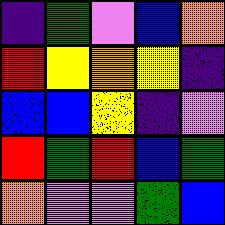[["indigo", "green", "violet", "blue", "orange"], ["red", "yellow", "orange", "yellow", "indigo"], ["blue", "blue", "yellow", "indigo", "violet"], ["red", "green", "red", "blue", "green"], ["orange", "violet", "violet", "green", "blue"]]